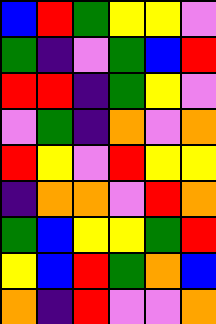[["blue", "red", "green", "yellow", "yellow", "violet"], ["green", "indigo", "violet", "green", "blue", "red"], ["red", "red", "indigo", "green", "yellow", "violet"], ["violet", "green", "indigo", "orange", "violet", "orange"], ["red", "yellow", "violet", "red", "yellow", "yellow"], ["indigo", "orange", "orange", "violet", "red", "orange"], ["green", "blue", "yellow", "yellow", "green", "red"], ["yellow", "blue", "red", "green", "orange", "blue"], ["orange", "indigo", "red", "violet", "violet", "orange"]]